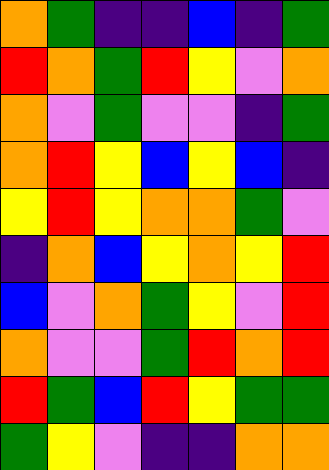[["orange", "green", "indigo", "indigo", "blue", "indigo", "green"], ["red", "orange", "green", "red", "yellow", "violet", "orange"], ["orange", "violet", "green", "violet", "violet", "indigo", "green"], ["orange", "red", "yellow", "blue", "yellow", "blue", "indigo"], ["yellow", "red", "yellow", "orange", "orange", "green", "violet"], ["indigo", "orange", "blue", "yellow", "orange", "yellow", "red"], ["blue", "violet", "orange", "green", "yellow", "violet", "red"], ["orange", "violet", "violet", "green", "red", "orange", "red"], ["red", "green", "blue", "red", "yellow", "green", "green"], ["green", "yellow", "violet", "indigo", "indigo", "orange", "orange"]]